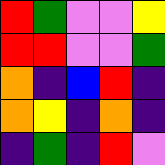[["red", "green", "violet", "violet", "yellow"], ["red", "red", "violet", "violet", "green"], ["orange", "indigo", "blue", "red", "indigo"], ["orange", "yellow", "indigo", "orange", "indigo"], ["indigo", "green", "indigo", "red", "violet"]]